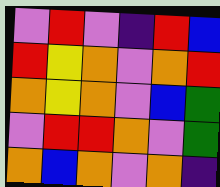[["violet", "red", "violet", "indigo", "red", "blue"], ["red", "yellow", "orange", "violet", "orange", "red"], ["orange", "yellow", "orange", "violet", "blue", "green"], ["violet", "red", "red", "orange", "violet", "green"], ["orange", "blue", "orange", "violet", "orange", "indigo"]]